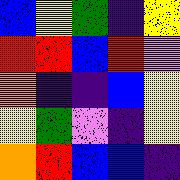[["blue", "yellow", "green", "indigo", "yellow"], ["red", "red", "blue", "red", "violet"], ["orange", "indigo", "indigo", "blue", "yellow"], ["yellow", "green", "violet", "indigo", "yellow"], ["orange", "red", "blue", "blue", "indigo"]]